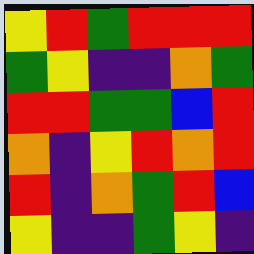[["yellow", "red", "green", "red", "red", "red"], ["green", "yellow", "indigo", "indigo", "orange", "green"], ["red", "red", "green", "green", "blue", "red"], ["orange", "indigo", "yellow", "red", "orange", "red"], ["red", "indigo", "orange", "green", "red", "blue"], ["yellow", "indigo", "indigo", "green", "yellow", "indigo"]]